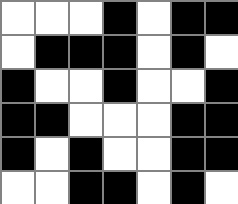[["white", "white", "white", "black", "white", "black", "black"], ["white", "black", "black", "black", "white", "black", "white"], ["black", "white", "white", "black", "white", "white", "black"], ["black", "black", "white", "white", "white", "black", "black"], ["black", "white", "black", "white", "white", "black", "black"], ["white", "white", "black", "black", "white", "black", "white"]]